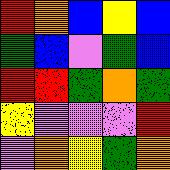[["red", "orange", "blue", "yellow", "blue"], ["green", "blue", "violet", "green", "blue"], ["red", "red", "green", "orange", "green"], ["yellow", "violet", "violet", "violet", "red"], ["violet", "orange", "yellow", "green", "orange"]]